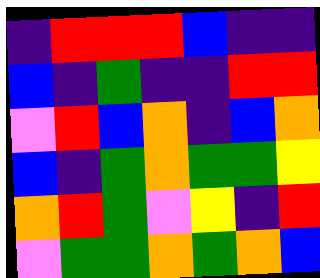[["indigo", "red", "red", "red", "blue", "indigo", "indigo"], ["blue", "indigo", "green", "indigo", "indigo", "red", "red"], ["violet", "red", "blue", "orange", "indigo", "blue", "orange"], ["blue", "indigo", "green", "orange", "green", "green", "yellow"], ["orange", "red", "green", "violet", "yellow", "indigo", "red"], ["violet", "green", "green", "orange", "green", "orange", "blue"]]